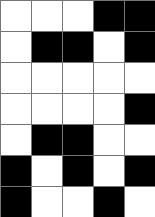[["white", "white", "white", "black", "black"], ["white", "black", "black", "white", "black"], ["white", "white", "white", "white", "white"], ["white", "white", "white", "white", "black"], ["white", "black", "black", "white", "white"], ["black", "white", "black", "white", "black"], ["black", "white", "white", "black", "white"]]